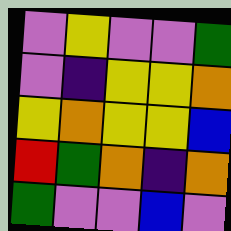[["violet", "yellow", "violet", "violet", "green"], ["violet", "indigo", "yellow", "yellow", "orange"], ["yellow", "orange", "yellow", "yellow", "blue"], ["red", "green", "orange", "indigo", "orange"], ["green", "violet", "violet", "blue", "violet"]]